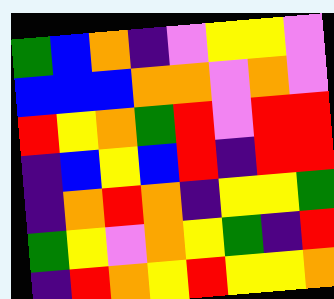[["green", "blue", "orange", "indigo", "violet", "yellow", "yellow", "violet"], ["blue", "blue", "blue", "orange", "orange", "violet", "orange", "violet"], ["red", "yellow", "orange", "green", "red", "violet", "red", "red"], ["indigo", "blue", "yellow", "blue", "red", "indigo", "red", "red"], ["indigo", "orange", "red", "orange", "indigo", "yellow", "yellow", "green"], ["green", "yellow", "violet", "orange", "yellow", "green", "indigo", "red"], ["indigo", "red", "orange", "yellow", "red", "yellow", "yellow", "orange"]]